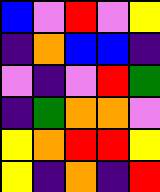[["blue", "violet", "red", "violet", "yellow"], ["indigo", "orange", "blue", "blue", "indigo"], ["violet", "indigo", "violet", "red", "green"], ["indigo", "green", "orange", "orange", "violet"], ["yellow", "orange", "red", "red", "yellow"], ["yellow", "indigo", "orange", "indigo", "red"]]